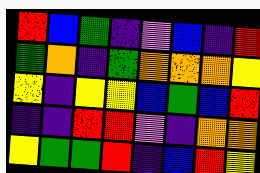[["red", "blue", "green", "indigo", "violet", "blue", "indigo", "red"], ["green", "orange", "indigo", "green", "orange", "orange", "orange", "yellow"], ["yellow", "indigo", "yellow", "yellow", "blue", "green", "blue", "red"], ["indigo", "indigo", "red", "red", "violet", "indigo", "orange", "orange"], ["yellow", "green", "green", "red", "indigo", "blue", "red", "yellow"]]